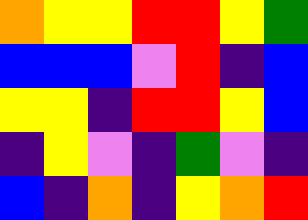[["orange", "yellow", "yellow", "red", "red", "yellow", "green"], ["blue", "blue", "blue", "violet", "red", "indigo", "blue"], ["yellow", "yellow", "indigo", "red", "red", "yellow", "blue"], ["indigo", "yellow", "violet", "indigo", "green", "violet", "indigo"], ["blue", "indigo", "orange", "indigo", "yellow", "orange", "red"]]